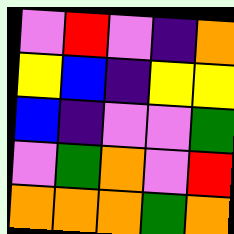[["violet", "red", "violet", "indigo", "orange"], ["yellow", "blue", "indigo", "yellow", "yellow"], ["blue", "indigo", "violet", "violet", "green"], ["violet", "green", "orange", "violet", "red"], ["orange", "orange", "orange", "green", "orange"]]